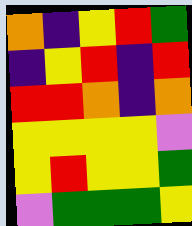[["orange", "indigo", "yellow", "red", "green"], ["indigo", "yellow", "red", "indigo", "red"], ["red", "red", "orange", "indigo", "orange"], ["yellow", "yellow", "yellow", "yellow", "violet"], ["yellow", "red", "yellow", "yellow", "green"], ["violet", "green", "green", "green", "yellow"]]